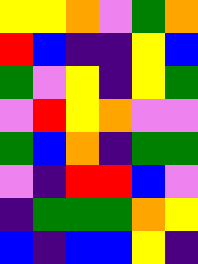[["yellow", "yellow", "orange", "violet", "green", "orange"], ["red", "blue", "indigo", "indigo", "yellow", "blue"], ["green", "violet", "yellow", "indigo", "yellow", "green"], ["violet", "red", "yellow", "orange", "violet", "violet"], ["green", "blue", "orange", "indigo", "green", "green"], ["violet", "indigo", "red", "red", "blue", "violet"], ["indigo", "green", "green", "green", "orange", "yellow"], ["blue", "indigo", "blue", "blue", "yellow", "indigo"]]